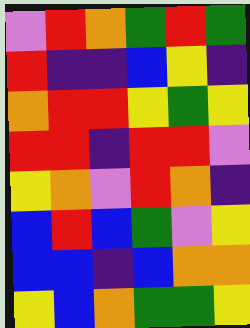[["violet", "red", "orange", "green", "red", "green"], ["red", "indigo", "indigo", "blue", "yellow", "indigo"], ["orange", "red", "red", "yellow", "green", "yellow"], ["red", "red", "indigo", "red", "red", "violet"], ["yellow", "orange", "violet", "red", "orange", "indigo"], ["blue", "red", "blue", "green", "violet", "yellow"], ["blue", "blue", "indigo", "blue", "orange", "orange"], ["yellow", "blue", "orange", "green", "green", "yellow"]]